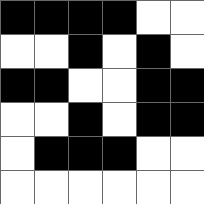[["black", "black", "black", "black", "white", "white"], ["white", "white", "black", "white", "black", "white"], ["black", "black", "white", "white", "black", "black"], ["white", "white", "black", "white", "black", "black"], ["white", "black", "black", "black", "white", "white"], ["white", "white", "white", "white", "white", "white"]]